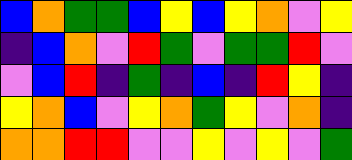[["blue", "orange", "green", "green", "blue", "yellow", "blue", "yellow", "orange", "violet", "yellow"], ["indigo", "blue", "orange", "violet", "red", "green", "violet", "green", "green", "red", "violet"], ["violet", "blue", "red", "indigo", "green", "indigo", "blue", "indigo", "red", "yellow", "indigo"], ["yellow", "orange", "blue", "violet", "yellow", "orange", "green", "yellow", "violet", "orange", "indigo"], ["orange", "orange", "red", "red", "violet", "violet", "yellow", "violet", "yellow", "violet", "green"]]